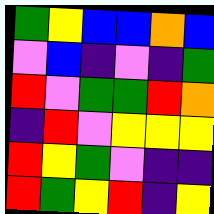[["green", "yellow", "blue", "blue", "orange", "blue"], ["violet", "blue", "indigo", "violet", "indigo", "green"], ["red", "violet", "green", "green", "red", "orange"], ["indigo", "red", "violet", "yellow", "yellow", "yellow"], ["red", "yellow", "green", "violet", "indigo", "indigo"], ["red", "green", "yellow", "red", "indigo", "yellow"]]